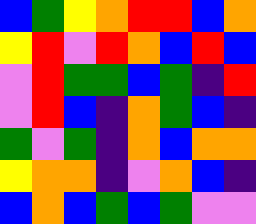[["blue", "green", "yellow", "orange", "red", "red", "blue", "orange"], ["yellow", "red", "violet", "red", "orange", "blue", "red", "blue"], ["violet", "red", "green", "green", "blue", "green", "indigo", "red"], ["violet", "red", "blue", "indigo", "orange", "green", "blue", "indigo"], ["green", "violet", "green", "indigo", "orange", "blue", "orange", "orange"], ["yellow", "orange", "orange", "indigo", "violet", "orange", "blue", "indigo"], ["blue", "orange", "blue", "green", "blue", "green", "violet", "violet"]]